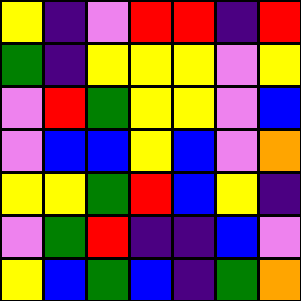[["yellow", "indigo", "violet", "red", "red", "indigo", "red"], ["green", "indigo", "yellow", "yellow", "yellow", "violet", "yellow"], ["violet", "red", "green", "yellow", "yellow", "violet", "blue"], ["violet", "blue", "blue", "yellow", "blue", "violet", "orange"], ["yellow", "yellow", "green", "red", "blue", "yellow", "indigo"], ["violet", "green", "red", "indigo", "indigo", "blue", "violet"], ["yellow", "blue", "green", "blue", "indigo", "green", "orange"]]